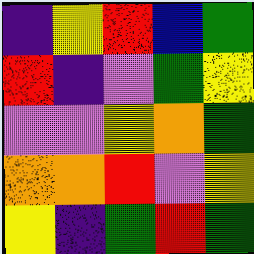[["indigo", "yellow", "red", "blue", "green"], ["red", "indigo", "violet", "green", "yellow"], ["violet", "violet", "yellow", "orange", "green"], ["orange", "orange", "red", "violet", "yellow"], ["yellow", "indigo", "green", "red", "green"]]